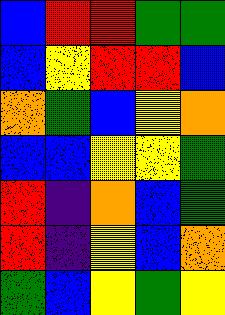[["blue", "red", "red", "green", "green"], ["blue", "yellow", "red", "red", "blue"], ["orange", "green", "blue", "yellow", "orange"], ["blue", "blue", "yellow", "yellow", "green"], ["red", "indigo", "orange", "blue", "green"], ["red", "indigo", "yellow", "blue", "orange"], ["green", "blue", "yellow", "green", "yellow"]]